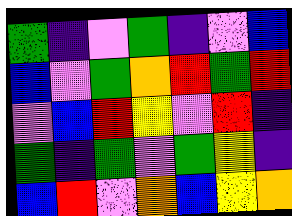[["green", "indigo", "violet", "green", "indigo", "violet", "blue"], ["blue", "violet", "green", "orange", "red", "green", "red"], ["violet", "blue", "red", "yellow", "violet", "red", "indigo"], ["green", "indigo", "green", "violet", "green", "yellow", "indigo"], ["blue", "red", "violet", "orange", "blue", "yellow", "orange"]]